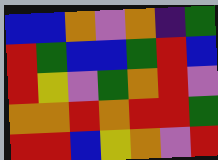[["blue", "blue", "orange", "violet", "orange", "indigo", "green"], ["red", "green", "blue", "blue", "green", "red", "blue"], ["red", "yellow", "violet", "green", "orange", "red", "violet"], ["orange", "orange", "red", "orange", "red", "red", "green"], ["red", "red", "blue", "yellow", "orange", "violet", "red"]]